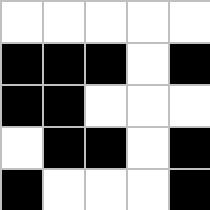[["white", "white", "white", "white", "white"], ["black", "black", "black", "white", "black"], ["black", "black", "white", "white", "white"], ["white", "black", "black", "white", "black"], ["black", "white", "white", "white", "black"]]